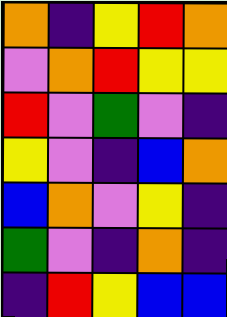[["orange", "indigo", "yellow", "red", "orange"], ["violet", "orange", "red", "yellow", "yellow"], ["red", "violet", "green", "violet", "indigo"], ["yellow", "violet", "indigo", "blue", "orange"], ["blue", "orange", "violet", "yellow", "indigo"], ["green", "violet", "indigo", "orange", "indigo"], ["indigo", "red", "yellow", "blue", "blue"]]